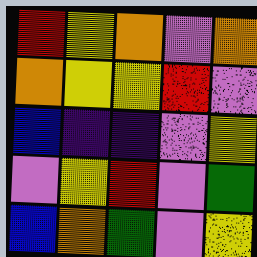[["red", "yellow", "orange", "violet", "orange"], ["orange", "yellow", "yellow", "red", "violet"], ["blue", "indigo", "indigo", "violet", "yellow"], ["violet", "yellow", "red", "violet", "green"], ["blue", "orange", "green", "violet", "yellow"]]